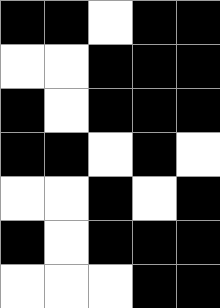[["black", "black", "white", "black", "black"], ["white", "white", "black", "black", "black"], ["black", "white", "black", "black", "black"], ["black", "black", "white", "black", "white"], ["white", "white", "black", "white", "black"], ["black", "white", "black", "black", "black"], ["white", "white", "white", "black", "black"]]